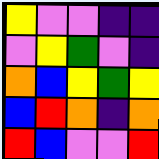[["yellow", "violet", "violet", "indigo", "indigo"], ["violet", "yellow", "green", "violet", "indigo"], ["orange", "blue", "yellow", "green", "yellow"], ["blue", "red", "orange", "indigo", "orange"], ["red", "blue", "violet", "violet", "red"]]